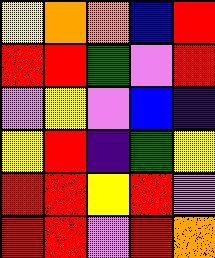[["yellow", "orange", "orange", "blue", "red"], ["red", "red", "green", "violet", "red"], ["violet", "yellow", "violet", "blue", "indigo"], ["yellow", "red", "indigo", "green", "yellow"], ["red", "red", "yellow", "red", "violet"], ["red", "red", "violet", "red", "orange"]]